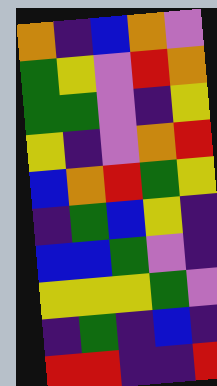[["orange", "indigo", "blue", "orange", "violet"], ["green", "yellow", "violet", "red", "orange"], ["green", "green", "violet", "indigo", "yellow"], ["yellow", "indigo", "violet", "orange", "red"], ["blue", "orange", "red", "green", "yellow"], ["indigo", "green", "blue", "yellow", "indigo"], ["blue", "blue", "green", "violet", "indigo"], ["yellow", "yellow", "yellow", "green", "violet"], ["indigo", "green", "indigo", "blue", "indigo"], ["red", "red", "indigo", "indigo", "red"]]